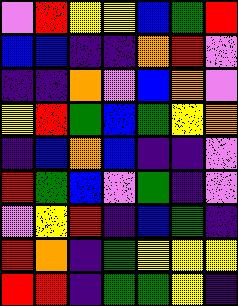[["violet", "red", "yellow", "yellow", "blue", "green", "red"], ["blue", "blue", "indigo", "indigo", "orange", "red", "violet"], ["indigo", "indigo", "orange", "violet", "blue", "orange", "violet"], ["yellow", "red", "green", "blue", "green", "yellow", "orange"], ["indigo", "blue", "orange", "blue", "indigo", "indigo", "violet"], ["red", "green", "blue", "violet", "green", "indigo", "violet"], ["violet", "yellow", "red", "indigo", "blue", "green", "indigo"], ["red", "orange", "indigo", "green", "yellow", "yellow", "yellow"], ["red", "red", "indigo", "green", "green", "yellow", "indigo"]]